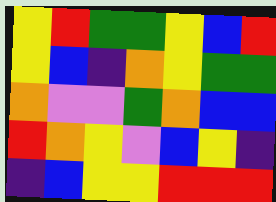[["yellow", "red", "green", "green", "yellow", "blue", "red"], ["yellow", "blue", "indigo", "orange", "yellow", "green", "green"], ["orange", "violet", "violet", "green", "orange", "blue", "blue"], ["red", "orange", "yellow", "violet", "blue", "yellow", "indigo"], ["indigo", "blue", "yellow", "yellow", "red", "red", "red"]]